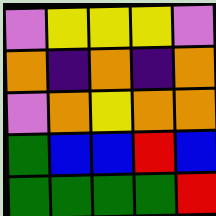[["violet", "yellow", "yellow", "yellow", "violet"], ["orange", "indigo", "orange", "indigo", "orange"], ["violet", "orange", "yellow", "orange", "orange"], ["green", "blue", "blue", "red", "blue"], ["green", "green", "green", "green", "red"]]